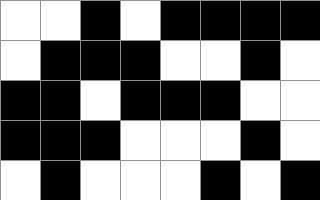[["white", "white", "black", "white", "black", "black", "black", "black"], ["white", "black", "black", "black", "white", "white", "black", "white"], ["black", "black", "white", "black", "black", "black", "white", "white"], ["black", "black", "black", "white", "white", "white", "black", "white"], ["white", "black", "white", "white", "white", "black", "white", "black"]]